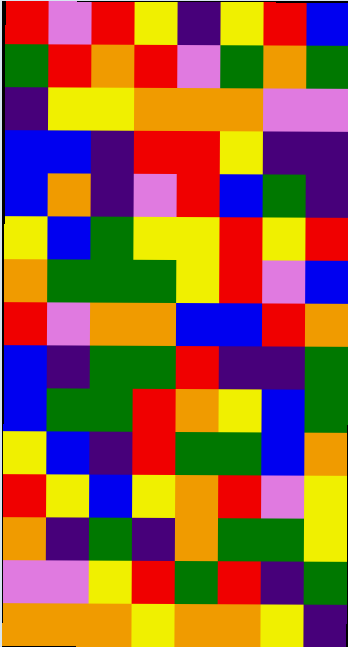[["red", "violet", "red", "yellow", "indigo", "yellow", "red", "blue"], ["green", "red", "orange", "red", "violet", "green", "orange", "green"], ["indigo", "yellow", "yellow", "orange", "orange", "orange", "violet", "violet"], ["blue", "blue", "indigo", "red", "red", "yellow", "indigo", "indigo"], ["blue", "orange", "indigo", "violet", "red", "blue", "green", "indigo"], ["yellow", "blue", "green", "yellow", "yellow", "red", "yellow", "red"], ["orange", "green", "green", "green", "yellow", "red", "violet", "blue"], ["red", "violet", "orange", "orange", "blue", "blue", "red", "orange"], ["blue", "indigo", "green", "green", "red", "indigo", "indigo", "green"], ["blue", "green", "green", "red", "orange", "yellow", "blue", "green"], ["yellow", "blue", "indigo", "red", "green", "green", "blue", "orange"], ["red", "yellow", "blue", "yellow", "orange", "red", "violet", "yellow"], ["orange", "indigo", "green", "indigo", "orange", "green", "green", "yellow"], ["violet", "violet", "yellow", "red", "green", "red", "indigo", "green"], ["orange", "orange", "orange", "yellow", "orange", "orange", "yellow", "indigo"]]